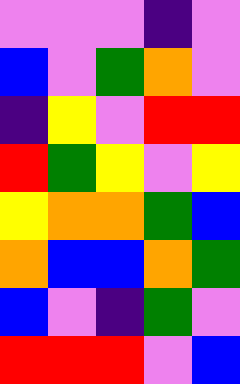[["violet", "violet", "violet", "indigo", "violet"], ["blue", "violet", "green", "orange", "violet"], ["indigo", "yellow", "violet", "red", "red"], ["red", "green", "yellow", "violet", "yellow"], ["yellow", "orange", "orange", "green", "blue"], ["orange", "blue", "blue", "orange", "green"], ["blue", "violet", "indigo", "green", "violet"], ["red", "red", "red", "violet", "blue"]]